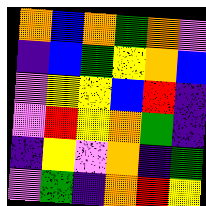[["orange", "blue", "orange", "green", "orange", "violet"], ["indigo", "blue", "green", "yellow", "orange", "blue"], ["violet", "yellow", "yellow", "blue", "red", "indigo"], ["violet", "red", "yellow", "orange", "green", "indigo"], ["indigo", "yellow", "violet", "orange", "indigo", "green"], ["violet", "green", "indigo", "orange", "red", "yellow"]]